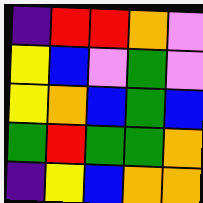[["indigo", "red", "red", "orange", "violet"], ["yellow", "blue", "violet", "green", "violet"], ["yellow", "orange", "blue", "green", "blue"], ["green", "red", "green", "green", "orange"], ["indigo", "yellow", "blue", "orange", "orange"]]